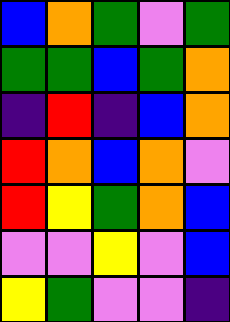[["blue", "orange", "green", "violet", "green"], ["green", "green", "blue", "green", "orange"], ["indigo", "red", "indigo", "blue", "orange"], ["red", "orange", "blue", "orange", "violet"], ["red", "yellow", "green", "orange", "blue"], ["violet", "violet", "yellow", "violet", "blue"], ["yellow", "green", "violet", "violet", "indigo"]]